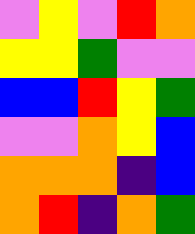[["violet", "yellow", "violet", "red", "orange"], ["yellow", "yellow", "green", "violet", "violet"], ["blue", "blue", "red", "yellow", "green"], ["violet", "violet", "orange", "yellow", "blue"], ["orange", "orange", "orange", "indigo", "blue"], ["orange", "red", "indigo", "orange", "green"]]